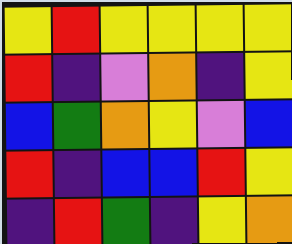[["yellow", "red", "yellow", "yellow", "yellow", "yellow"], ["red", "indigo", "violet", "orange", "indigo", "yellow"], ["blue", "green", "orange", "yellow", "violet", "blue"], ["red", "indigo", "blue", "blue", "red", "yellow"], ["indigo", "red", "green", "indigo", "yellow", "orange"]]